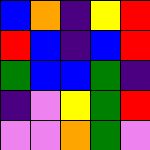[["blue", "orange", "indigo", "yellow", "red"], ["red", "blue", "indigo", "blue", "red"], ["green", "blue", "blue", "green", "indigo"], ["indigo", "violet", "yellow", "green", "red"], ["violet", "violet", "orange", "green", "violet"]]